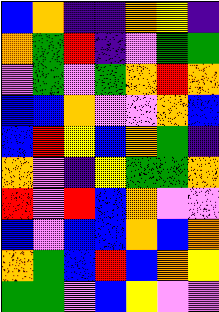[["blue", "orange", "indigo", "indigo", "orange", "yellow", "indigo"], ["orange", "green", "red", "indigo", "violet", "green", "green"], ["violet", "green", "violet", "green", "orange", "red", "orange"], ["blue", "blue", "orange", "violet", "violet", "orange", "blue"], ["blue", "red", "yellow", "blue", "orange", "green", "indigo"], ["orange", "violet", "indigo", "yellow", "green", "green", "orange"], ["red", "violet", "red", "blue", "orange", "violet", "violet"], ["blue", "violet", "blue", "blue", "orange", "blue", "orange"], ["orange", "green", "blue", "red", "blue", "orange", "yellow"], ["green", "green", "violet", "blue", "yellow", "violet", "violet"]]